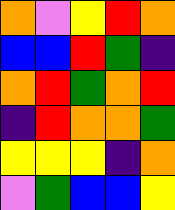[["orange", "violet", "yellow", "red", "orange"], ["blue", "blue", "red", "green", "indigo"], ["orange", "red", "green", "orange", "red"], ["indigo", "red", "orange", "orange", "green"], ["yellow", "yellow", "yellow", "indigo", "orange"], ["violet", "green", "blue", "blue", "yellow"]]